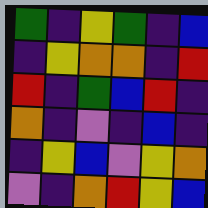[["green", "indigo", "yellow", "green", "indigo", "blue"], ["indigo", "yellow", "orange", "orange", "indigo", "red"], ["red", "indigo", "green", "blue", "red", "indigo"], ["orange", "indigo", "violet", "indigo", "blue", "indigo"], ["indigo", "yellow", "blue", "violet", "yellow", "orange"], ["violet", "indigo", "orange", "red", "yellow", "blue"]]